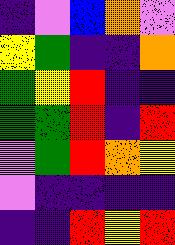[["indigo", "violet", "blue", "orange", "violet"], ["yellow", "green", "indigo", "indigo", "orange"], ["green", "yellow", "red", "indigo", "indigo"], ["green", "green", "red", "indigo", "red"], ["violet", "green", "red", "orange", "yellow"], ["violet", "indigo", "indigo", "indigo", "indigo"], ["indigo", "indigo", "red", "yellow", "red"]]